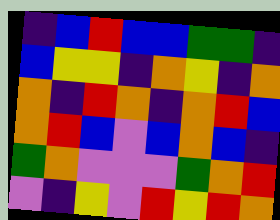[["indigo", "blue", "red", "blue", "blue", "green", "green", "indigo"], ["blue", "yellow", "yellow", "indigo", "orange", "yellow", "indigo", "orange"], ["orange", "indigo", "red", "orange", "indigo", "orange", "red", "blue"], ["orange", "red", "blue", "violet", "blue", "orange", "blue", "indigo"], ["green", "orange", "violet", "violet", "violet", "green", "orange", "red"], ["violet", "indigo", "yellow", "violet", "red", "yellow", "red", "orange"]]